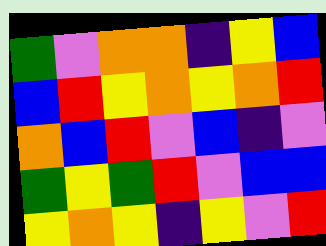[["green", "violet", "orange", "orange", "indigo", "yellow", "blue"], ["blue", "red", "yellow", "orange", "yellow", "orange", "red"], ["orange", "blue", "red", "violet", "blue", "indigo", "violet"], ["green", "yellow", "green", "red", "violet", "blue", "blue"], ["yellow", "orange", "yellow", "indigo", "yellow", "violet", "red"]]